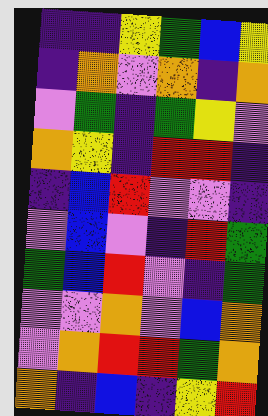[["indigo", "indigo", "yellow", "green", "blue", "yellow"], ["indigo", "orange", "violet", "orange", "indigo", "orange"], ["violet", "green", "indigo", "green", "yellow", "violet"], ["orange", "yellow", "indigo", "red", "red", "indigo"], ["indigo", "blue", "red", "violet", "violet", "indigo"], ["violet", "blue", "violet", "indigo", "red", "green"], ["green", "blue", "red", "violet", "indigo", "green"], ["violet", "violet", "orange", "violet", "blue", "orange"], ["violet", "orange", "red", "red", "green", "orange"], ["orange", "indigo", "blue", "indigo", "yellow", "red"]]